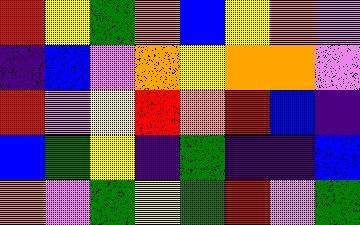[["red", "yellow", "green", "orange", "blue", "yellow", "orange", "violet"], ["indigo", "blue", "violet", "orange", "yellow", "orange", "orange", "violet"], ["red", "violet", "yellow", "red", "orange", "red", "blue", "indigo"], ["blue", "green", "yellow", "indigo", "green", "indigo", "indigo", "blue"], ["orange", "violet", "green", "yellow", "green", "red", "violet", "green"]]